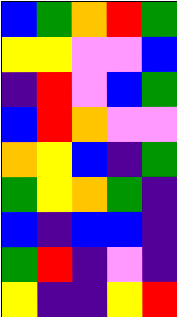[["blue", "green", "orange", "red", "green"], ["yellow", "yellow", "violet", "violet", "blue"], ["indigo", "red", "violet", "blue", "green"], ["blue", "red", "orange", "violet", "violet"], ["orange", "yellow", "blue", "indigo", "green"], ["green", "yellow", "orange", "green", "indigo"], ["blue", "indigo", "blue", "blue", "indigo"], ["green", "red", "indigo", "violet", "indigo"], ["yellow", "indigo", "indigo", "yellow", "red"]]